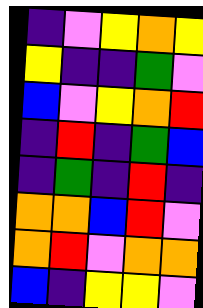[["indigo", "violet", "yellow", "orange", "yellow"], ["yellow", "indigo", "indigo", "green", "violet"], ["blue", "violet", "yellow", "orange", "red"], ["indigo", "red", "indigo", "green", "blue"], ["indigo", "green", "indigo", "red", "indigo"], ["orange", "orange", "blue", "red", "violet"], ["orange", "red", "violet", "orange", "orange"], ["blue", "indigo", "yellow", "yellow", "violet"]]